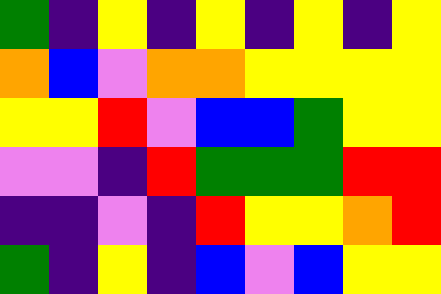[["green", "indigo", "yellow", "indigo", "yellow", "indigo", "yellow", "indigo", "yellow"], ["orange", "blue", "violet", "orange", "orange", "yellow", "yellow", "yellow", "yellow"], ["yellow", "yellow", "red", "violet", "blue", "blue", "green", "yellow", "yellow"], ["violet", "violet", "indigo", "red", "green", "green", "green", "red", "red"], ["indigo", "indigo", "violet", "indigo", "red", "yellow", "yellow", "orange", "red"], ["green", "indigo", "yellow", "indigo", "blue", "violet", "blue", "yellow", "yellow"]]